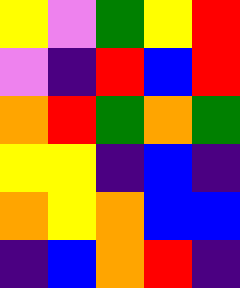[["yellow", "violet", "green", "yellow", "red"], ["violet", "indigo", "red", "blue", "red"], ["orange", "red", "green", "orange", "green"], ["yellow", "yellow", "indigo", "blue", "indigo"], ["orange", "yellow", "orange", "blue", "blue"], ["indigo", "blue", "orange", "red", "indigo"]]